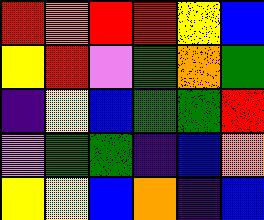[["red", "orange", "red", "red", "yellow", "blue"], ["yellow", "red", "violet", "green", "orange", "green"], ["indigo", "yellow", "blue", "green", "green", "red"], ["violet", "green", "green", "indigo", "blue", "orange"], ["yellow", "yellow", "blue", "orange", "indigo", "blue"]]